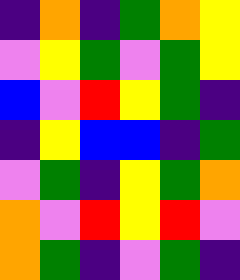[["indigo", "orange", "indigo", "green", "orange", "yellow"], ["violet", "yellow", "green", "violet", "green", "yellow"], ["blue", "violet", "red", "yellow", "green", "indigo"], ["indigo", "yellow", "blue", "blue", "indigo", "green"], ["violet", "green", "indigo", "yellow", "green", "orange"], ["orange", "violet", "red", "yellow", "red", "violet"], ["orange", "green", "indigo", "violet", "green", "indigo"]]